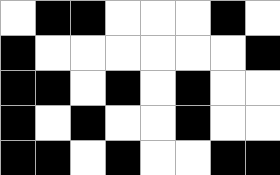[["white", "black", "black", "white", "white", "white", "black", "white"], ["black", "white", "white", "white", "white", "white", "white", "black"], ["black", "black", "white", "black", "white", "black", "white", "white"], ["black", "white", "black", "white", "white", "black", "white", "white"], ["black", "black", "white", "black", "white", "white", "black", "black"]]